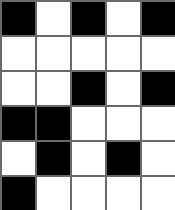[["black", "white", "black", "white", "black"], ["white", "white", "white", "white", "white"], ["white", "white", "black", "white", "black"], ["black", "black", "white", "white", "white"], ["white", "black", "white", "black", "white"], ["black", "white", "white", "white", "white"]]